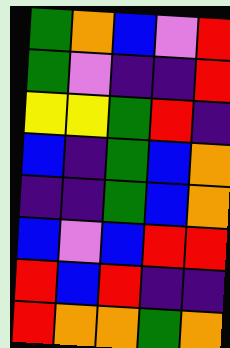[["green", "orange", "blue", "violet", "red"], ["green", "violet", "indigo", "indigo", "red"], ["yellow", "yellow", "green", "red", "indigo"], ["blue", "indigo", "green", "blue", "orange"], ["indigo", "indigo", "green", "blue", "orange"], ["blue", "violet", "blue", "red", "red"], ["red", "blue", "red", "indigo", "indigo"], ["red", "orange", "orange", "green", "orange"]]